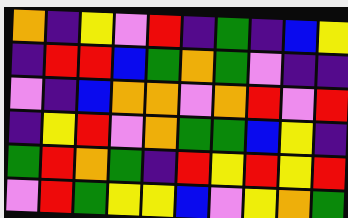[["orange", "indigo", "yellow", "violet", "red", "indigo", "green", "indigo", "blue", "yellow"], ["indigo", "red", "red", "blue", "green", "orange", "green", "violet", "indigo", "indigo"], ["violet", "indigo", "blue", "orange", "orange", "violet", "orange", "red", "violet", "red"], ["indigo", "yellow", "red", "violet", "orange", "green", "green", "blue", "yellow", "indigo"], ["green", "red", "orange", "green", "indigo", "red", "yellow", "red", "yellow", "red"], ["violet", "red", "green", "yellow", "yellow", "blue", "violet", "yellow", "orange", "green"]]